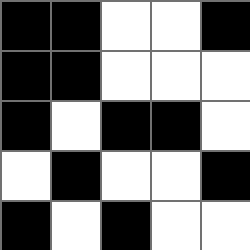[["black", "black", "white", "white", "black"], ["black", "black", "white", "white", "white"], ["black", "white", "black", "black", "white"], ["white", "black", "white", "white", "black"], ["black", "white", "black", "white", "white"]]